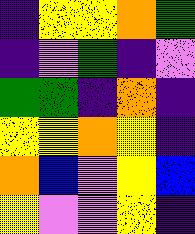[["indigo", "yellow", "yellow", "orange", "green"], ["indigo", "violet", "green", "indigo", "violet"], ["green", "green", "indigo", "orange", "indigo"], ["yellow", "yellow", "orange", "yellow", "indigo"], ["orange", "blue", "violet", "yellow", "blue"], ["yellow", "violet", "violet", "yellow", "indigo"]]